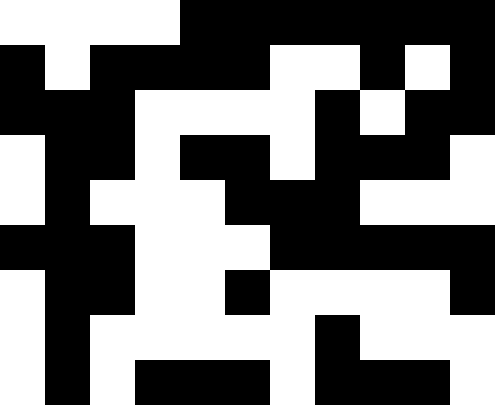[["white", "white", "white", "white", "black", "black", "black", "black", "black", "black", "black"], ["black", "white", "black", "black", "black", "black", "white", "white", "black", "white", "black"], ["black", "black", "black", "white", "white", "white", "white", "black", "white", "black", "black"], ["white", "black", "black", "white", "black", "black", "white", "black", "black", "black", "white"], ["white", "black", "white", "white", "white", "black", "black", "black", "white", "white", "white"], ["black", "black", "black", "white", "white", "white", "black", "black", "black", "black", "black"], ["white", "black", "black", "white", "white", "black", "white", "white", "white", "white", "black"], ["white", "black", "white", "white", "white", "white", "white", "black", "white", "white", "white"], ["white", "black", "white", "black", "black", "black", "white", "black", "black", "black", "white"]]